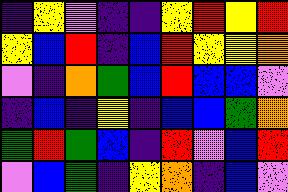[["indigo", "yellow", "violet", "indigo", "indigo", "yellow", "red", "yellow", "red"], ["yellow", "blue", "red", "indigo", "blue", "red", "yellow", "yellow", "orange"], ["violet", "indigo", "orange", "green", "blue", "red", "blue", "blue", "violet"], ["indigo", "blue", "indigo", "yellow", "indigo", "blue", "blue", "green", "orange"], ["green", "red", "green", "blue", "indigo", "red", "violet", "blue", "red"], ["violet", "blue", "green", "indigo", "yellow", "orange", "indigo", "blue", "violet"]]